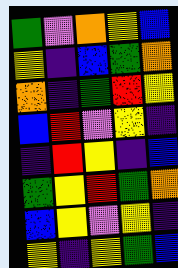[["green", "violet", "orange", "yellow", "blue"], ["yellow", "indigo", "blue", "green", "orange"], ["orange", "indigo", "green", "red", "yellow"], ["blue", "red", "violet", "yellow", "indigo"], ["indigo", "red", "yellow", "indigo", "blue"], ["green", "yellow", "red", "green", "orange"], ["blue", "yellow", "violet", "yellow", "indigo"], ["yellow", "indigo", "yellow", "green", "blue"]]